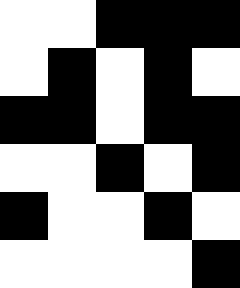[["white", "white", "black", "black", "black"], ["white", "black", "white", "black", "white"], ["black", "black", "white", "black", "black"], ["white", "white", "black", "white", "black"], ["black", "white", "white", "black", "white"], ["white", "white", "white", "white", "black"]]